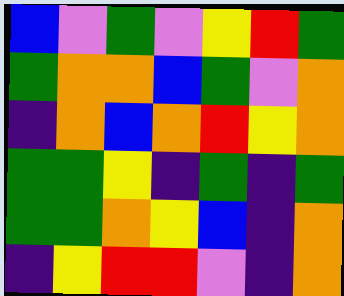[["blue", "violet", "green", "violet", "yellow", "red", "green"], ["green", "orange", "orange", "blue", "green", "violet", "orange"], ["indigo", "orange", "blue", "orange", "red", "yellow", "orange"], ["green", "green", "yellow", "indigo", "green", "indigo", "green"], ["green", "green", "orange", "yellow", "blue", "indigo", "orange"], ["indigo", "yellow", "red", "red", "violet", "indigo", "orange"]]